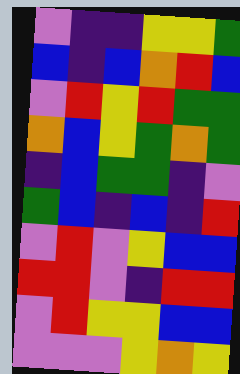[["violet", "indigo", "indigo", "yellow", "yellow", "green"], ["blue", "indigo", "blue", "orange", "red", "blue"], ["violet", "red", "yellow", "red", "green", "green"], ["orange", "blue", "yellow", "green", "orange", "green"], ["indigo", "blue", "green", "green", "indigo", "violet"], ["green", "blue", "indigo", "blue", "indigo", "red"], ["violet", "red", "violet", "yellow", "blue", "blue"], ["red", "red", "violet", "indigo", "red", "red"], ["violet", "red", "yellow", "yellow", "blue", "blue"], ["violet", "violet", "violet", "yellow", "orange", "yellow"]]